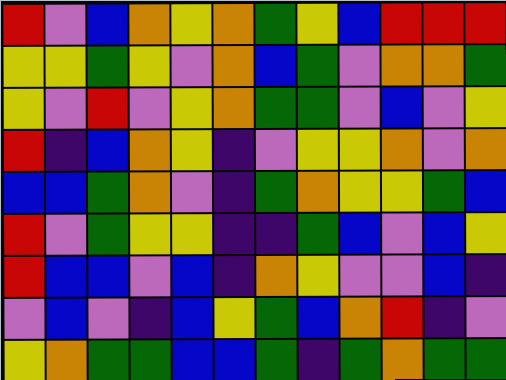[["red", "violet", "blue", "orange", "yellow", "orange", "green", "yellow", "blue", "red", "red", "red"], ["yellow", "yellow", "green", "yellow", "violet", "orange", "blue", "green", "violet", "orange", "orange", "green"], ["yellow", "violet", "red", "violet", "yellow", "orange", "green", "green", "violet", "blue", "violet", "yellow"], ["red", "indigo", "blue", "orange", "yellow", "indigo", "violet", "yellow", "yellow", "orange", "violet", "orange"], ["blue", "blue", "green", "orange", "violet", "indigo", "green", "orange", "yellow", "yellow", "green", "blue"], ["red", "violet", "green", "yellow", "yellow", "indigo", "indigo", "green", "blue", "violet", "blue", "yellow"], ["red", "blue", "blue", "violet", "blue", "indigo", "orange", "yellow", "violet", "violet", "blue", "indigo"], ["violet", "blue", "violet", "indigo", "blue", "yellow", "green", "blue", "orange", "red", "indigo", "violet"], ["yellow", "orange", "green", "green", "blue", "blue", "green", "indigo", "green", "orange", "green", "green"]]